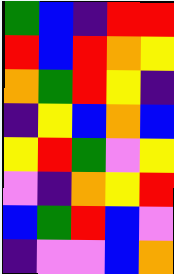[["green", "blue", "indigo", "red", "red"], ["red", "blue", "red", "orange", "yellow"], ["orange", "green", "red", "yellow", "indigo"], ["indigo", "yellow", "blue", "orange", "blue"], ["yellow", "red", "green", "violet", "yellow"], ["violet", "indigo", "orange", "yellow", "red"], ["blue", "green", "red", "blue", "violet"], ["indigo", "violet", "violet", "blue", "orange"]]